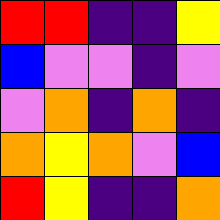[["red", "red", "indigo", "indigo", "yellow"], ["blue", "violet", "violet", "indigo", "violet"], ["violet", "orange", "indigo", "orange", "indigo"], ["orange", "yellow", "orange", "violet", "blue"], ["red", "yellow", "indigo", "indigo", "orange"]]